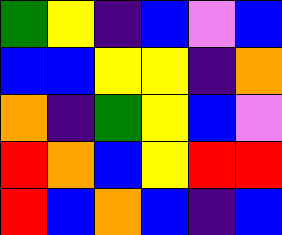[["green", "yellow", "indigo", "blue", "violet", "blue"], ["blue", "blue", "yellow", "yellow", "indigo", "orange"], ["orange", "indigo", "green", "yellow", "blue", "violet"], ["red", "orange", "blue", "yellow", "red", "red"], ["red", "blue", "orange", "blue", "indigo", "blue"]]